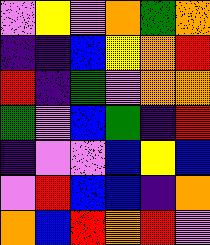[["violet", "yellow", "violet", "orange", "green", "orange"], ["indigo", "indigo", "blue", "yellow", "orange", "red"], ["red", "indigo", "green", "violet", "orange", "orange"], ["green", "violet", "blue", "green", "indigo", "red"], ["indigo", "violet", "violet", "blue", "yellow", "blue"], ["violet", "red", "blue", "blue", "indigo", "orange"], ["orange", "blue", "red", "orange", "red", "violet"]]